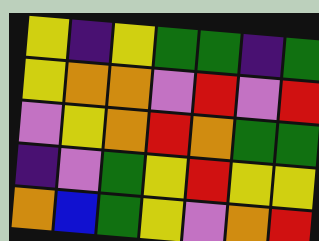[["yellow", "indigo", "yellow", "green", "green", "indigo", "green"], ["yellow", "orange", "orange", "violet", "red", "violet", "red"], ["violet", "yellow", "orange", "red", "orange", "green", "green"], ["indigo", "violet", "green", "yellow", "red", "yellow", "yellow"], ["orange", "blue", "green", "yellow", "violet", "orange", "red"]]